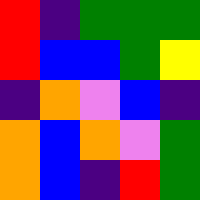[["red", "indigo", "green", "green", "green"], ["red", "blue", "blue", "green", "yellow"], ["indigo", "orange", "violet", "blue", "indigo"], ["orange", "blue", "orange", "violet", "green"], ["orange", "blue", "indigo", "red", "green"]]